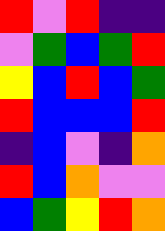[["red", "violet", "red", "indigo", "indigo"], ["violet", "green", "blue", "green", "red"], ["yellow", "blue", "red", "blue", "green"], ["red", "blue", "blue", "blue", "red"], ["indigo", "blue", "violet", "indigo", "orange"], ["red", "blue", "orange", "violet", "violet"], ["blue", "green", "yellow", "red", "orange"]]